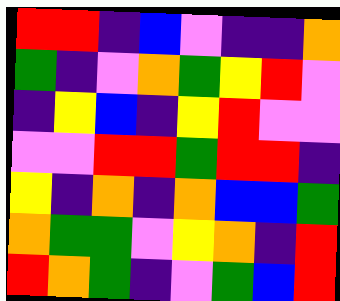[["red", "red", "indigo", "blue", "violet", "indigo", "indigo", "orange"], ["green", "indigo", "violet", "orange", "green", "yellow", "red", "violet"], ["indigo", "yellow", "blue", "indigo", "yellow", "red", "violet", "violet"], ["violet", "violet", "red", "red", "green", "red", "red", "indigo"], ["yellow", "indigo", "orange", "indigo", "orange", "blue", "blue", "green"], ["orange", "green", "green", "violet", "yellow", "orange", "indigo", "red"], ["red", "orange", "green", "indigo", "violet", "green", "blue", "red"]]